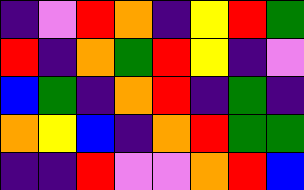[["indigo", "violet", "red", "orange", "indigo", "yellow", "red", "green"], ["red", "indigo", "orange", "green", "red", "yellow", "indigo", "violet"], ["blue", "green", "indigo", "orange", "red", "indigo", "green", "indigo"], ["orange", "yellow", "blue", "indigo", "orange", "red", "green", "green"], ["indigo", "indigo", "red", "violet", "violet", "orange", "red", "blue"]]